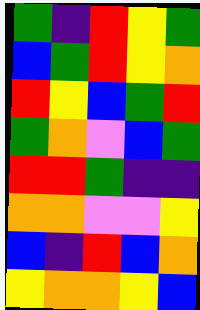[["green", "indigo", "red", "yellow", "green"], ["blue", "green", "red", "yellow", "orange"], ["red", "yellow", "blue", "green", "red"], ["green", "orange", "violet", "blue", "green"], ["red", "red", "green", "indigo", "indigo"], ["orange", "orange", "violet", "violet", "yellow"], ["blue", "indigo", "red", "blue", "orange"], ["yellow", "orange", "orange", "yellow", "blue"]]